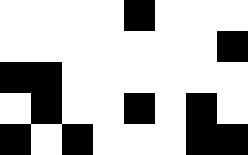[["white", "white", "white", "white", "black", "white", "white", "white"], ["white", "white", "white", "white", "white", "white", "white", "black"], ["black", "black", "white", "white", "white", "white", "white", "white"], ["white", "black", "white", "white", "black", "white", "black", "white"], ["black", "white", "black", "white", "white", "white", "black", "black"]]